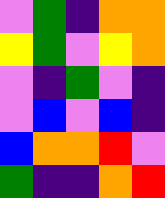[["violet", "green", "indigo", "orange", "orange"], ["yellow", "green", "violet", "yellow", "orange"], ["violet", "indigo", "green", "violet", "indigo"], ["violet", "blue", "violet", "blue", "indigo"], ["blue", "orange", "orange", "red", "violet"], ["green", "indigo", "indigo", "orange", "red"]]